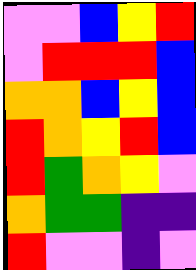[["violet", "violet", "blue", "yellow", "red"], ["violet", "red", "red", "red", "blue"], ["orange", "orange", "blue", "yellow", "blue"], ["red", "orange", "yellow", "red", "blue"], ["red", "green", "orange", "yellow", "violet"], ["orange", "green", "green", "indigo", "indigo"], ["red", "violet", "violet", "indigo", "violet"]]